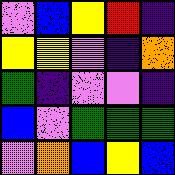[["violet", "blue", "yellow", "red", "indigo"], ["yellow", "yellow", "violet", "indigo", "orange"], ["green", "indigo", "violet", "violet", "indigo"], ["blue", "violet", "green", "green", "green"], ["violet", "orange", "blue", "yellow", "blue"]]